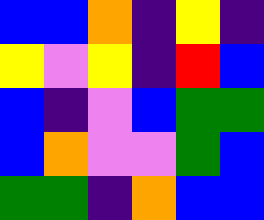[["blue", "blue", "orange", "indigo", "yellow", "indigo"], ["yellow", "violet", "yellow", "indigo", "red", "blue"], ["blue", "indigo", "violet", "blue", "green", "green"], ["blue", "orange", "violet", "violet", "green", "blue"], ["green", "green", "indigo", "orange", "blue", "blue"]]